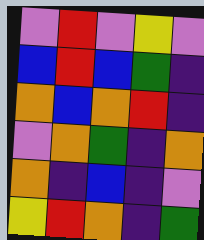[["violet", "red", "violet", "yellow", "violet"], ["blue", "red", "blue", "green", "indigo"], ["orange", "blue", "orange", "red", "indigo"], ["violet", "orange", "green", "indigo", "orange"], ["orange", "indigo", "blue", "indigo", "violet"], ["yellow", "red", "orange", "indigo", "green"]]